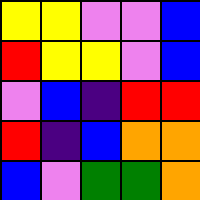[["yellow", "yellow", "violet", "violet", "blue"], ["red", "yellow", "yellow", "violet", "blue"], ["violet", "blue", "indigo", "red", "red"], ["red", "indigo", "blue", "orange", "orange"], ["blue", "violet", "green", "green", "orange"]]